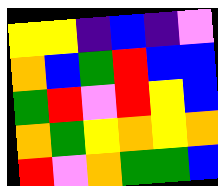[["yellow", "yellow", "indigo", "blue", "indigo", "violet"], ["orange", "blue", "green", "red", "blue", "blue"], ["green", "red", "violet", "red", "yellow", "blue"], ["orange", "green", "yellow", "orange", "yellow", "orange"], ["red", "violet", "orange", "green", "green", "blue"]]